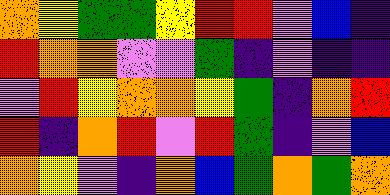[["orange", "yellow", "green", "green", "yellow", "red", "red", "violet", "blue", "indigo"], ["red", "orange", "orange", "violet", "violet", "green", "indigo", "violet", "indigo", "indigo"], ["violet", "red", "yellow", "orange", "orange", "yellow", "green", "indigo", "orange", "red"], ["red", "indigo", "orange", "red", "violet", "red", "green", "indigo", "violet", "blue"], ["orange", "yellow", "violet", "indigo", "orange", "blue", "green", "orange", "green", "orange"]]